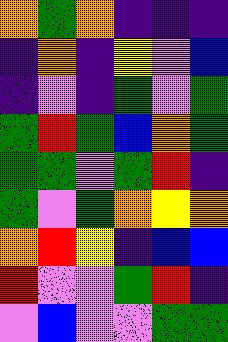[["orange", "green", "orange", "indigo", "indigo", "indigo"], ["indigo", "orange", "indigo", "yellow", "violet", "blue"], ["indigo", "violet", "indigo", "green", "violet", "green"], ["green", "red", "green", "blue", "orange", "green"], ["green", "green", "violet", "green", "red", "indigo"], ["green", "violet", "green", "orange", "yellow", "orange"], ["orange", "red", "yellow", "indigo", "blue", "blue"], ["red", "violet", "violet", "green", "red", "indigo"], ["violet", "blue", "violet", "violet", "green", "green"]]